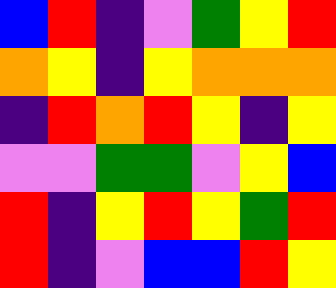[["blue", "red", "indigo", "violet", "green", "yellow", "red"], ["orange", "yellow", "indigo", "yellow", "orange", "orange", "orange"], ["indigo", "red", "orange", "red", "yellow", "indigo", "yellow"], ["violet", "violet", "green", "green", "violet", "yellow", "blue"], ["red", "indigo", "yellow", "red", "yellow", "green", "red"], ["red", "indigo", "violet", "blue", "blue", "red", "yellow"]]